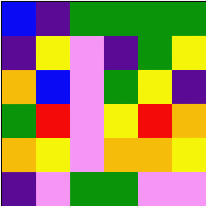[["blue", "indigo", "green", "green", "green", "green"], ["indigo", "yellow", "violet", "indigo", "green", "yellow"], ["orange", "blue", "violet", "green", "yellow", "indigo"], ["green", "red", "violet", "yellow", "red", "orange"], ["orange", "yellow", "violet", "orange", "orange", "yellow"], ["indigo", "violet", "green", "green", "violet", "violet"]]